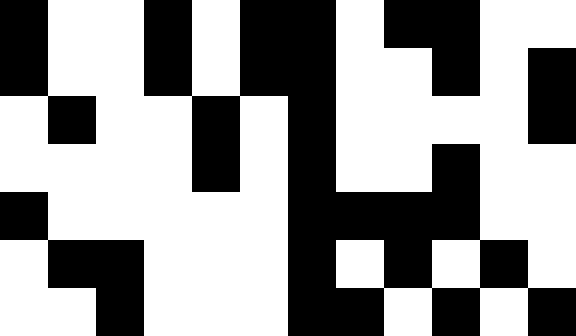[["black", "white", "white", "black", "white", "black", "black", "white", "black", "black", "white", "white"], ["black", "white", "white", "black", "white", "black", "black", "white", "white", "black", "white", "black"], ["white", "black", "white", "white", "black", "white", "black", "white", "white", "white", "white", "black"], ["white", "white", "white", "white", "black", "white", "black", "white", "white", "black", "white", "white"], ["black", "white", "white", "white", "white", "white", "black", "black", "black", "black", "white", "white"], ["white", "black", "black", "white", "white", "white", "black", "white", "black", "white", "black", "white"], ["white", "white", "black", "white", "white", "white", "black", "black", "white", "black", "white", "black"]]